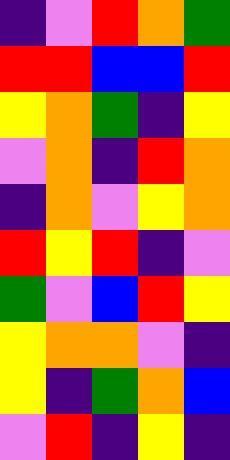[["indigo", "violet", "red", "orange", "green"], ["red", "red", "blue", "blue", "red"], ["yellow", "orange", "green", "indigo", "yellow"], ["violet", "orange", "indigo", "red", "orange"], ["indigo", "orange", "violet", "yellow", "orange"], ["red", "yellow", "red", "indigo", "violet"], ["green", "violet", "blue", "red", "yellow"], ["yellow", "orange", "orange", "violet", "indigo"], ["yellow", "indigo", "green", "orange", "blue"], ["violet", "red", "indigo", "yellow", "indigo"]]